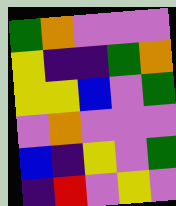[["green", "orange", "violet", "violet", "violet"], ["yellow", "indigo", "indigo", "green", "orange"], ["yellow", "yellow", "blue", "violet", "green"], ["violet", "orange", "violet", "violet", "violet"], ["blue", "indigo", "yellow", "violet", "green"], ["indigo", "red", "violet", "yellow", "violet"]]